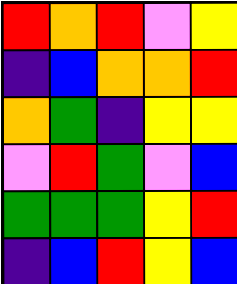[["red", "orange", "red", "violet", "yellow"], ["indigo", "blue", "orange", "orange", "red"], ["orange", "green", "indigo", "yellow", "yellow"], ["violet", "red", "green", "violet", "blue"], ["green", "green", "green", "yellow", "red"], ["indigo", "blue", "red", "yellow", "blue"]]